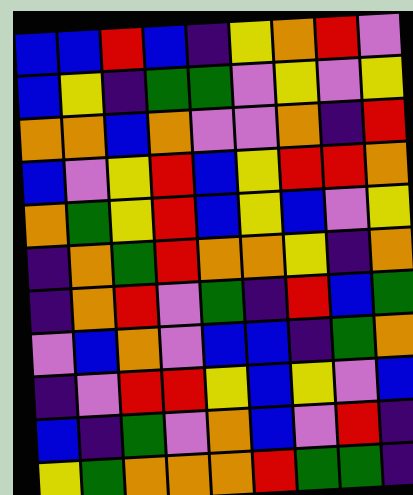[["blue", "blue", "red", "blue", "indigo", "yellow", "orange", "red", "violet"], ["blue", "yellow", "indigo", "green", "green", "violet", "yellow", "violet", "yellow"], ["orange", "orange", "blue", "orange", "violet", "violet", "orange", "indigo", "red"], ["blue", "violet", "yellow", "red", "blue", "yellow", "red", "red", "orange"], ["orange", "green", "yellow", "red", "blue", "yellow", "blue", "violet", "yellow"], ["indigo", "orange", "green", "red", "orange", "orange", "yellow", "indigo", "orange"], ["indigo", "orange", "red", "violet", "green", "indigo", "red", "blue", "green"], ["violet", "blue", "orange", "violet", "blue", "blue", "indigo", "green", "orange"], ["indigo", "violet", "red", "red", "yellow", "blue", "yellow", "violet", "blue"], ["blue", "indigo", "green", "violet", "orange", "blue", "violet", "red", "indigo"], ["yellow", "green", "orange", "orange", "orange", "red", "green", "green", "indigo"]]